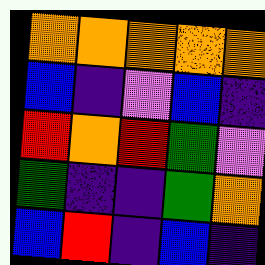[["orange", "orange", "orange", "orange", "orange"], ["blue", "indigo", "violet", "blue", "indigo"], ["red", "orange", "red", "green", "violet"], ["green", "indigo", "indigo", "green", "orange"], ["blue", "red", "indigo", "blue", "indigo"]]